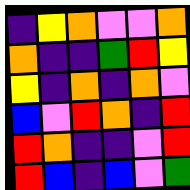[["indigo", "yellow", "orange", "violet", "violet", "orange"], ["orange", "indigo", "indigo", "green", "red", "yellow"], ["yellow", "indigo", "orange", "indigo", "orange", "violet"], ["blue", "violet", "red", "orange", "indigo", "red"], ["red", "orange", "indigo", "indigo", "violet", "red"], ["red", "blue", "indigo", "blue", "violet", "green"]]